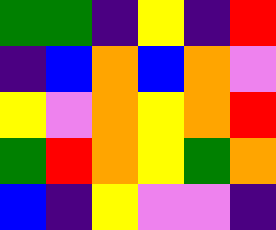[["green", "green", "indigo", "yellow", "indigo", "red"], ["indigo", "blue", "orange", "blue", "orange", "violet"], ["yellow", "violet", "orange", "yellow", "orange", "red"], ["green", "red", "orange", "yellow", "green", "orange"], ["blue", "indigo", "yellow", "violet", "violet", "indigo"]]